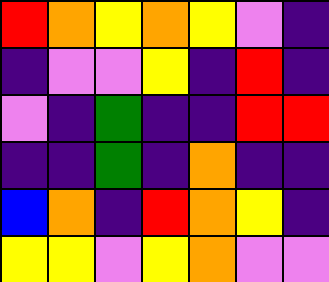[["red", "orange", "yellow", "orange", "yellow", "violet", "indigo"], ["indigo", "violet", "violet", "yellow", "indigo", "red", "indigo"], ["violet", "indigo", "green", "indigo", "indigo", "red", "red"], ["indigo", "indigo", "green", "indigo", "orange", "indigo", "indigo"], ["blue", "orange", "indigo", "red", "orange", "yellow", "indigo"], ["yellow", "yellow", "violet", "yellow", "orange", "violet", "violet"]]